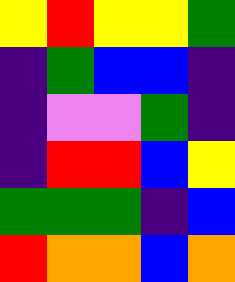[["yellow", "red", "yellow", "yellow", "green"], ["indigo", "green", "blue", "blue", "indigo"], ["indigo", "violet", "violet", "green", "indigo"], ["indigo", "red", "red", "blue", "yellow"], ["green", "green", "green", "indigo", "blue"], ["red", "orange", "orange", "blue", "orange"]]